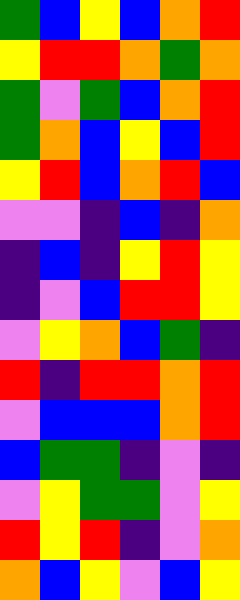[["green", "blue", "yellow", "blue", "orange", "red"], ["yellow", "red", "red", "orange", "green", "orange"], ["green", "violet", "green", "blue", "orange", "red"], ["green", "orange", "blue", "yellow", "blue", "red"], ["yellow", "red", "blue", "orange", "red", "blue"], ["violet", "violet", "indigo", "blue", "indigo", "orange"], ["indigo", "blue", "indigo", "yellow", "red", "yellow"], ["indigo", "violet", "blue", "red", "red", "yellow"], ["violet", "yellow", "orange", "blue", "green", "indigo"], ["red", "indigo", "red", "red", "orange", "red"], ["violet", "blue", "blue", "blue", "orange", "red"], ["blue", "green", "green", "indigo", "violet", "indigo"], ["violet", "yellow", "green", "green", "violet", "yellow"], ["red", "yellow", "red", "indigo", "violet", "orange"], ["orange", "blue", "yellow", "violet", "blue", "yellow"]]